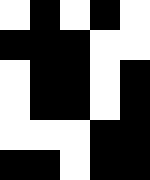[["white", "black", "white", "black", "white"], ["black", "black", "black", "white", "white"], ["white", "black", "black", "white", "black"], ["white", "black", "black", "white", "black"], ["white", "white", "white", "black", "black"], ["black", "black", "white", "black", "black"]]